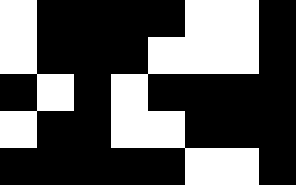[["white", "black", "black", "black", "black", "white", "white", "black"], ["white", "black", "black", "black", "white", "white", "white", "black"], ["black", "white", "black", "white", "black", "black", "black", "black"], ["white", "black", "black", "white", "white", "black", "black", "black"], ["black", "black", "black", "black", "black", "white", "white", "black"]]